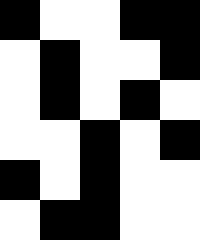[["black", "white", "white", "black", "black"], ["white", "black", "white", "white", "black"], ["white", "black", "white", "black", "white"], ["white", "white", "black", "white", "black"], ["black", "white", "black", "white", "white"], ["white", "black", "black", "white", "white"]]